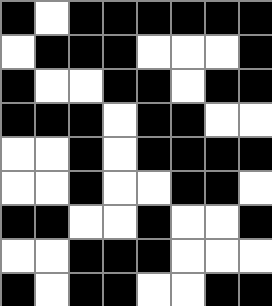[["black", "white", "black", "black", "black", "black", "black", "black"], ["white", "black", "black", "black", "white", "white", "white", "black"], ["black", "white", "white", "black", "black", "white", "black", "black"], ["black", "black", "black", "white", "black", "black", "white", "white"], ["white", "white", "black", "white", "black", "black", "black", "black"], ["white", "white", "black", "white", "white", "black", "black", "white"], ["black", "black", "white", "white", "black", "white", "white", "black"], ["white", "white", "black", "black", "black", "white", "white", "white"], ["black", "white", "black", "black", "white", "white", "black", "black"]]